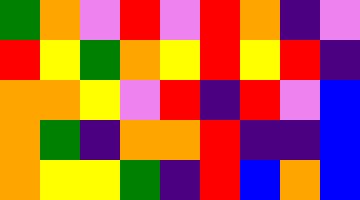[["green", "orange", "violet", "red", "violet", "red", "orange", "indigo", "violet"], ["red", "yellow", "green", "orange", "yellow", "red", "yellow", "red", "indigo"], ["orange", "orange", "yellow", "violet", "red", "indigo", "red", "violet", "blue"], ["orange", "green", "indigo", "orange", "orange", "red", "indigo", "indigo", "blue"], ["orange", "yellow", "yellow", "green", "indigo", "red", "blue", "orange", "blue"]]